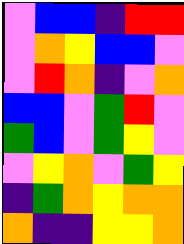[["violet", "blue", "blue", "indigo", "red", "red"], ["violet", "orange", "yellow", "blue", "blue", "violet"], ["violet", "red", "orange", "indigo", "violet", "orange"], ["blue", "blue", "violet", "green", "red", "violet"], ["green", "blue", "violet", "green", "yellow", "violet"], ["violet", "yellow", "orange", "violet", "green", "yellow"], ["indigo", "green", "orange", "yellow", "orange", "orange"], ["orange", "indigo", "indigo", "yellow", "yellow", "orange"]]